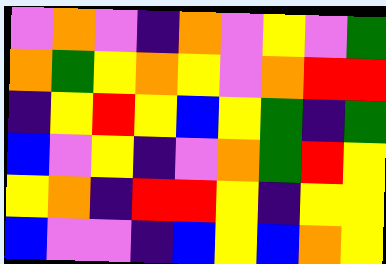[["violet", "orange", "violet", "indigo", "orange", "violet", "yellow", "violet", "green"], ["orange", "green", "yellow", "orange", "yellow", "violet", "orange", "red", "red"], ["indigo", "yellow", "red", "yellow", "blue", "yellow", "green", "indigo", "green"], ["blue", "violet", "yellow", "indigo", "violet", "orange", "green", "red", "yellow"], ["yellow", "orange", "indigo", "red", "red", "yellow", "indigo", "yellow", "yellow"], ["blue", "violet", "violet", "indigo", "blue", "yellow", "blue", "orange", "yellow"]]